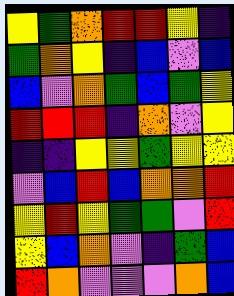[["yellow", "green", "orange", "red", "red", "yellow", "indigo"], ["green", "orange", "yellow", "indigo", "blue", "violet", "blue"], ["blue", "violet", "orange", "green", "blue", "green", "yellow"], ["red", "red", "red", "indigo", "orange", "violet", "yellow"], ["indigo", "indigo", "yellow", "yellow", "green", "yellow", "yellow"], ["violet", "blue", "red", "blue", "orange", "orange", "red"], ["yellow", "red", "yellow", "green", "green", "violet", "red"], ["yellow", "blue", "orange", "violet", "indigo", "green", "blue"], ["red", "orange", "violet", "violet", "violet", "orange", "blue"]]